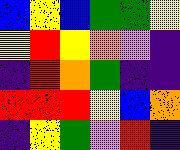[["blue", "yellow", "blue", "green", "green", "yellow"], ["yellow", "red", "yellow", "orange", "violet", "indigo"], ["indigo", "red", "orange", "green", "indigo", "indigo"], ["red", "red", "red", "yellow", "blue", "orange"], ["indigo", "yellow", "green", "violet", "red", "indigo"]]